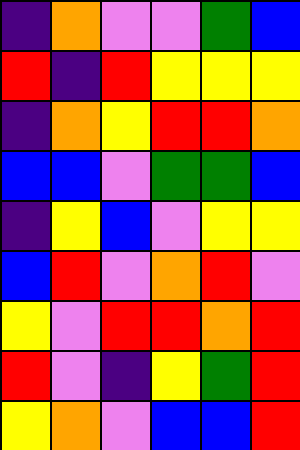[["indigo", "orange", "violet", "violet", "green", "blue"], ["red", "indigo", "red", "yellow", "yellow", "yellow"], ["indigo", "orange", "yellow", "red", "red", "orange"], ["blue", "blue", "violet", "green", "green", "blue"], ["indigo", "yellow", "blue", "violet", "yellow", "yellow"], ["blue", "red", "violet", "orange", "red", "violet"], ["yellow", "violet", "red", "red", "orange", "red"], ["red", "violet", "indigo", "yellow", "green", "red"], ["yellow", "orange", "violet", "blue", "blue", "red"]]